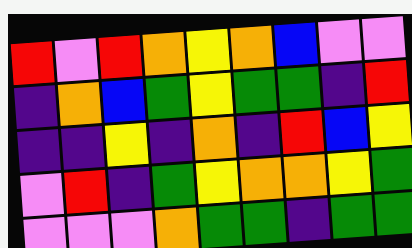[["red", "violet", "red", "orange", "yellow", "orange", "blue", "violet", "violet"], ["indigo", "orange", "blue", "green", "yellow", "green", "green", "indigo", "red"], ["indigo", "indigo", "yellow", "indigo", "orange", "indigo", "red", "blue", "yellow"], ["violet", "red", "indigo", "green", "yellow", "orange", "orange", "yellow", "green"], ["violet", "violet", "violet", "orange", "green", "green", "indigo", "green", "green"]]